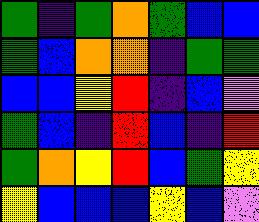[["green", "indigo", "green", "orange", "green", "blue", "blue"], ["green", "blue", "orange", "orange", "indigo", "green", "green"], ["blue", "blue", "yellow", "red", "indigo", "blue", "violet"], ["green", "blue", "indigo", "red", "blue", "indigo", "red"], ["green", "orange", "yellow", "red", "blue", "green", "yellow"], ["yellow", "blue", "blue", "blue", "yellow", "blue", "violet"]]